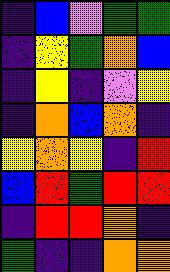[["indigo", "blue", "violet", "green", "green"], ["indigo", "yellow", "green", "orange", "blue"], ["indigo", "yellow", "indigo", "violet", "yellow"], ["indigo", "orange", "blue", "orange", "indigo"], ["yellow", "orange", "yellow", "indigo", "red"], ["blue", "red", "green", "red", "red"], ["indigo", "red", "red", "orange", "indigo"], ["green", "indigo", "indigo", "orange", "orange"]]